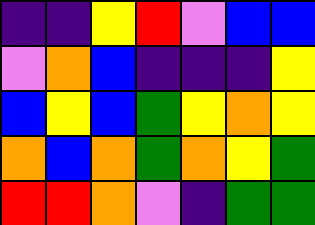[["indigo", "indigo", "yellow", "red", "violet", "blue", "blue"], ["violet", "orange", "blue", "indigo", "indigo", "indigo", "yellow"], ["blue", "yellow", "blue", "green", "yellow", "orange", "yellow"], ["orange", "blue", "orange", "green", "orange", "yellow", "green"], ["red", "red", "orange", "violet", "indigo", "green", "green"]]